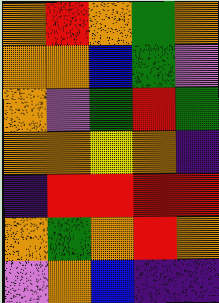[["orange", "red", "orange", "green", "orange"], ["orange", "orange", "blue", "green", "violet"], ["orange", "violet", "green", "red", "green"], ["orange", "orange", "yellow", "orange", "indigo"], ["indigo", "red", "red", "red", "red"], ["orange", "green", "orange", "red", "orange"], ["violet", "orange", "blue", "indigo", "indigo"]]